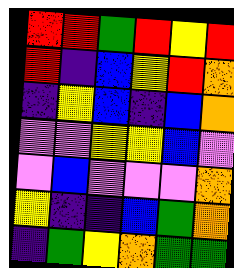[["red", "red", "green", "red", "yellow", "red"], ["red", "indigo", "blue", "yellow", "red", "orange"], ["indigo", "yellow", "blue", "indigo", "blue", "orange"], ["violet", "violet", "yellow", "yellow", "blue", "violet"], ["violet", "blue", "violet", "violet", "violet", "orange"], ["yellow", "indigo", "indigo", "blue", "green", "orange"], ["indigo", "green", "yellow", "orange", "green", "green"]]